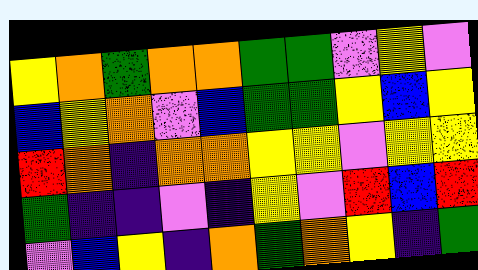[["yellow", "orange", "green", "orange", "orange", "green", "green", "violet", "yellow", "violet"], ["blue", "yellow", "orange", "violet", "blue", "green", "green", "yellow", "blue", "yellow"], ["red", "orange", "indigo", "orange", "orange", "yellow", "yellow", "violet", "yellow", "yellow"], ["green", "indigo", "indigo", "violet", "indigo", "yellow", "violet", "red", "blue", "red"], ["violet", "blue", "yellow", "indigo", "orange", "green", "orange", "yellow", "indigo", "green"]]